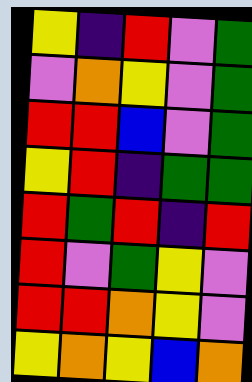[["yellow", "indigo", "red", "violet", "green"], ["violet", "orange", "yellow", "violet", "green"], ["red", "red", "blue", "violet", "green"], ["yellow", "red", "indigo", "green", "green"], ["red", "green", "red", "indigo", "red"], ["red", "violet", "green", "yellow", "violet"], ["red", "red", "orange", "yellow", "violet"], ["yellow", "orange", "yellow", "blue", "orange"]]